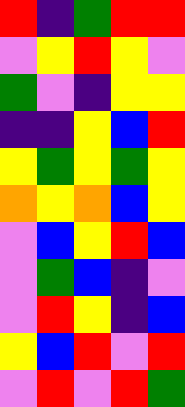[["red", "indigo", "green", "red", "red"], ["violet", "yellow", "red", "yellow", "violet"], ["green", "violet", "indigo", "yellow", "yellow"], ["indigo", "indigo", "yellow", "blue", "red"], ["yellow", "green", "yellow", "green", "yellow"], ["orange", "yellow", "orange", "blue", "yellow"], ["violet", "blue", "yellow", "red", "blue"], ["violet", "green", "blue", "indigo", "violet"], ["violet", "red", "yellow", "indigo", "blue"], ["yellow", "blue", "red", "violet", "red"], ["violet", "red", "violet", "red", "green"]]